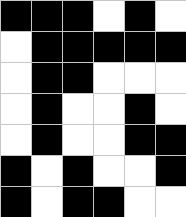[["black", "black", "black", "white", "black", "white"], ["white", "black", "black", "black", "black", "black"], ["white", "black", "black", "white", "white", "white"], ["white", "black", "white", "white", "black", "white"], ["white", "black", "white", "white", "black", "black"], ["black", "white", "black", "white", "white", "black"], ["black", "white", "black", "black", "white", "white"]]